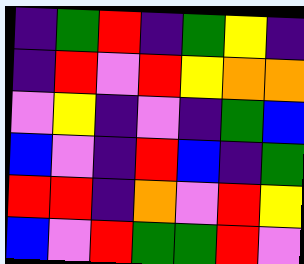[["indigo", "green", "red", "indigo", "green", "yellow", "indigo"], ["indigo", "red", "violet", "red", "yellow", "orange", "orange"], ["violet", "yellow", "indigo", "violet", "indigo", "green", "blue"], ["blue", "violet", "indigo", "red", "blue", "indigo", "green"], ["red", "red", "indigo", "orange", "violet", "red", "yellow"], ["blue", "violet", "red", "green", "green", "red", "violet"]]